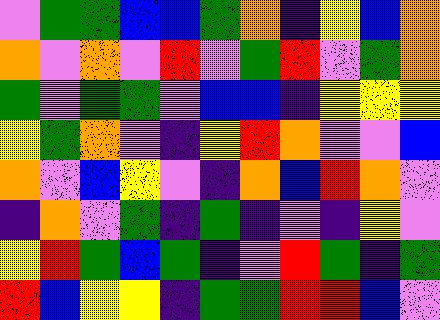[["violet", "green", "green", "blue", "blue", "green", "orange", "indigo", "yellow", "blue", "orange"], ["orange", "violet", "orange", "violet", "red", "violet", "green", "red", "violet", "green", "orange"], ["green", "violet", "green", "green", "violet", "blue", "blue", "indigo", "yellow", "yellow", "yellow"], ["yellow", "green", "orange", "violet", "indigo", "yellow", "red", "orange", "violet", "violet", "blue"], ["orange", "violet", "blue", "yellow", "violet", "indigo", "orange", "blue", "red", "orange", "violet"], ["indigo", "orange", "violet", "green", "indigo", "green", "indigo", "violet", "indigo", "yellow", "violet"], ["yellow", "red", "green", "blue", "green", "indigo", "violet", "red", "green", "indigo", "green"], ["red", "blue", "yellow", "yellow", "indigo", "green", "green", "red", "red", "blue", "violet"]]